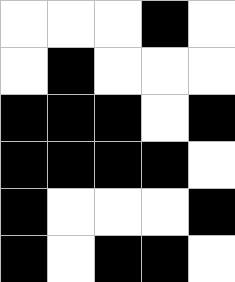[["white", "white", "white", "black", "white"], ["white", "black", "white", "white", "white"], ["black", "black", "black", "white", "black"], ["black", "black", "black", "black", "white"], ["black", "white", "white", "white", "black"], ["black", "white", "black", "black", "white"]]